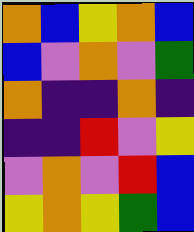[["orange", "blue", "yellow", "orange", "blue"], ["blue", "violet", "orange", "violet", "green"], ["orange", "indigo", "indigo", "orange", "indigo"], ["indigo", "indigo", "red", "violet", "yellow"], ["violet", "orange", "violet", "red", "blue"], ["yellow", "orange", "yellow", "green", "blue"]]